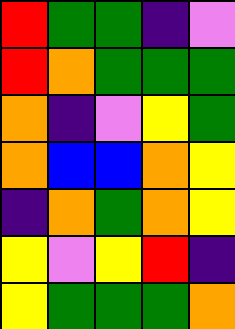[["red", "green", "green", "indigo", "violet"], ["red", "orange", "green", "green", "green"], ["orange", "indigo", "violet", "yellow", "green"], ["orange", "blue", "blue", "orange", "yellow"], ["indigo", "orange", "green", "orange", "yellow"], ["yellow", "violet", "yellow", "red", "indigo"], ["yellow", "green", "green", "green", "orange"]]